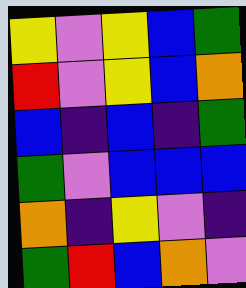[["yellow", "violet", "yellow", "blue", "green"], ["red", "violet", "yellow", "blue", "orange"], ["blue", "indigo", "blue", "indigo", "green"], ["green", "violet", "blue", "blue", "blue"], ["orange", "indigo", "yellow", "violet", "indigo"], ["green", "red", "blue", "orange", "violet"]]